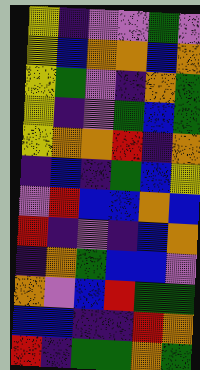[["yellow", "indigo", "violet", "violet", "green", "violet"], ["yellow", "blue", "orange", "orange", "blue", "orange"], ["yellow", "green", "violet", "indigo", "orange", "green"], ["yellow", "indigo", "violet", "green", "blue", "green"], ["yellow", "orange", "orange", "red", "indigo", "orange"], ["indigo", "blue", "indigo", "green", "blue", "yellow"], ["violet", "red", "blue", "blue", "orange", "blue"], ["red", "indigo", "violet", "indigo", "blue", "orange"], ["indigo", "orange", "green", "blue", "blue", "violet"], ["orange", "violet", "blue", "red", "green", "green"], ["blue", "blue", "indigo", "indigo", "red", "orange"], ["red", "indigo", "green", "green", "orange", "green"]]